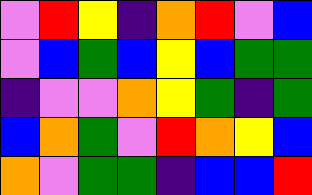[["violet", "red", "yellow", "indigo", "orange", "red", "violet", "blue"], ["violet", "blue", "green", "blue", "yellow", "blue", "green", "green"], ["indigo", "violet", "violet", "orange", "yellow", "green", "indigo", "green"], ["blue", "orange", "green", "violet", "red", "orange", "yellow", "blue"], ["orange", "violet", "green", "green", "indigo", "blue", "blue", "red"]]